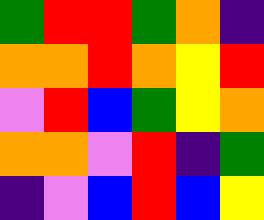[["green", "red", "red", "green", "orange", "indigo"], ["orange", "orange", "red", "orange", "yellow", "red"], ["violet", "red", "blue", "green", "yellow", "orange"], ["orange", "orange", "violet", "red", "indigo", "green"], ["indigo", "violet", "blue", "red", "blue", "yellow"]]